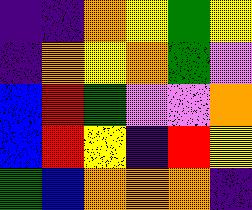[["indigo", "indigo", "orange", "yellow", "green", "yellow"], ["indigo", "orange", "yellow", "orange", "green", "violet"], ["blue", "red", "green", "violet", "violet", "orange"], ["blue", "red", "yellow", "indigo", "red", "yellow"], ["green", "blue", "orange", "orange", "orange", "indigo"]]